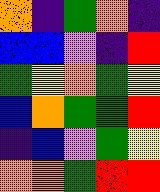[["orange", "indigo", "green", "orange", "indigo"], ["blue", "blue", "violet", "indigo", "red"], ["green", "yellow", "orange", "green", "yellow"], ["blue", "orange", "green", "green", "red"], ["indigo", "blue", "violet", "green", "yellow"], ["orange", "orange", "green", "red", "red"]]